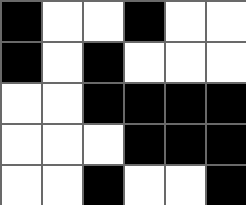[["black", "white", "white", "black", "white", "white"], ["black", "white", "black", "white", "white", "white"], ["white", "white", "black", "black", "black", "black"], ["white", "white", "white", "black", "black", "black"], ["white", "white", "black", "white", "white", "black"]]